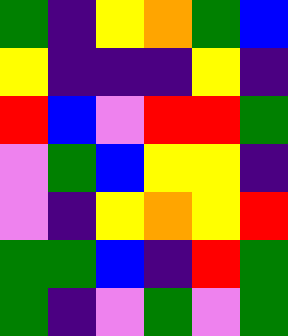[["green", "indigo", "yellow", "orange", "green", "blue"], ["yellow", "indigo", "indigo", "indigo", "yellow", "indigo"], ["red", "blue", "violet", "red", "red", "green"], ["violet", "green", "blue", "yellow", "yellow", "indigo"], ["violet", "indigo", "yellow", "orange", "yellow", "red"], ["green", "green", "blue", "indigo", "red", "green"], ["green", "indigo", "violet", "green", "violet", "green"]]